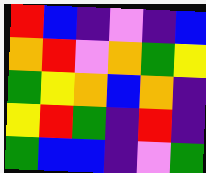[["red", "blue", "indigo", "violet", "indigo", "blue"], ["orange", "red", "violet", "orange", "green", "yellow"], ["green", "yellow", "orange", "blue", "orange", "indigo"], ["yellow", "red", "green", "indigo", "red", "indigo"], ["green", "blue", "blue", "indigo", "violet", "green"]]